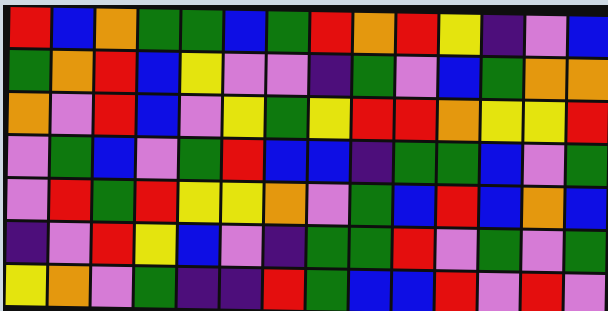[["red", "blue", "orange", "green", "green", "blue", "green", "red", "orange", "red", "yellow", "indigo", "violet", "blue"], ["green", "orange", "red", "blue", "yellow", "violet", "violet", "indigo", "green", "violet", "blue", "green", "orange", "orange"], ["orange", "violet", "red", "blue", "violet", "yellow", "green", "yellow", "red", "red", "orange", "yellow", "yellow", "red"], ["violet", "green", "blue", "violet", "green", "red", "blue", "blue", "indigo", "green", "green", "blue", "violet", "green"], ["violet", "red", "green", "red", "yellow", "yellow", "orange", "violet", "green", "blue", "red", "blue", "orange", "blue"], ["indigo", "violet", "red", "yellow", "blue", "violet", "indigo", "green", "green", "red", "violet", "green", "violet", "green"], ["yellow", "orange", "violet", "green", "indigo", "indigo", "red", "green", "blue", "blue", "red", "violet", "red", "violet"]]